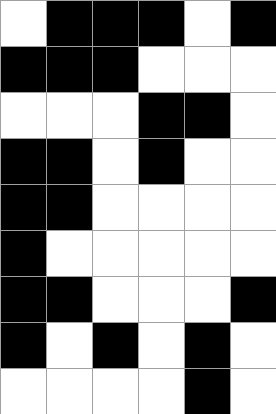[["white", "black", "black", "black", "white", "black"], ["black", "black", "black", "white", "white", "white"], ["white", "white", "white", "black", "black", "white"], ["black", "black", "white", "black", "white", "white"], ["black", "black", "white", "white", "white", "white"], ["black", "white", "white", "white", "white", "white"], ["black", "black", "white", "white", "white", "black"], ["black", "white", "black", "white", "black", "white"], ["white", "white", "white", "white", "black", "white"]]